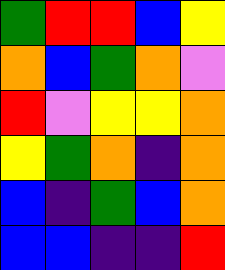[["green", "red", "red", "blue", "yellow"], ["orange", "blue", "green", "orange", "violet"], ["red", "violet", "yellow", "yellow", "orange"], ["yellow", "green", "orange", "indigo", "orange"], ["blue", "indigo", "green", "blue", "orange"], ["blue", "blue", "indigo", "indigo", "red"]]